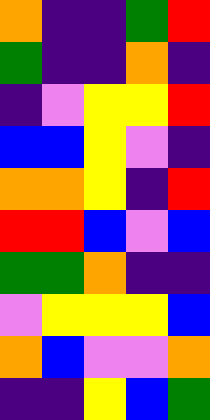[["orange", "indigo", "indigo", "green", "red"], ["green", "indigo", "indigo", "orange", "indigo"], ["indigo", "violet", "yellow", "yellow", "red"], ["blue", "blue", "yellow", "violet", "indigo"], ["orange", "orange", "yellow", "indigo", "red"], ["red", "red", "blue", "violet", "blue"], ["green", "green", "orange", "indigo", "indigo"], ["violet", "yellow", "yellow", "yellow", "blue"], ["orange", "blue", "violet", "violet", "orange"], ["indigo", "indigo", "yellow", "blue", "green"]]